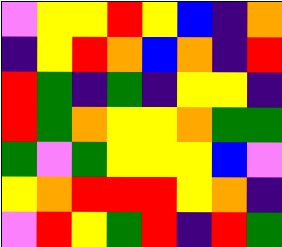[["violet", "yellow", "yellow", "red", "yellow", "blue", "indigo", "orange"], ["indigo", "yellow", "red", "orange", "blue", "orange", "indigo", "red"], ["red", "green", "indigo", "green", "indigo", "yellow", "yellow", "indigo"], ["red", "green", "orange", "yellow", "yellow", "orange", "green", "green"], ["green", "violet", "green", "yellow", "yellow", "yellow", "blue", "violet"], ["yellow", "orange", "red", "red", "red", "yellow", "orange", "indigo"], ["violet", "red", "yellow", "green", "red", "indigo", "red", "green"]]